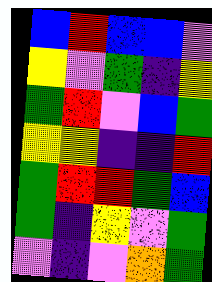[["blue", "red", "blue", "blue", "violet"], ["yellow", "violet", "green", "indigo", "yellow"], ["green", "red", "violet", "blue", "green"], ["yellow", "yellow", "indigo", "indigo", "red"], ["green", "red", "red", "green", "blue"], ["green", "indigo", "yellow", "violet", "green"], ["violet", "indigo", "violet", "orange", "green"]]